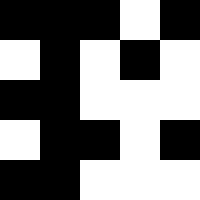[["black", "black", "black", "white", "black"], ["white", "black", "white", "black", "white"], ["black", "black", "white", "white", "white"], ["white", "black", "black", "white", "black"], ["black", "black", "white", "white", "white"]]